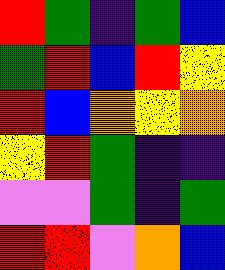[["red", "green", "indigo", "green", "blue"], ["green", "red", "blue", "red", "yellow"], ["red", "blue", "orange", "yellow", "orange"], ["yellow", "red", "green", "indigo", "indigo"], ["violet", "violet", "green", "indigo", "green"], ["red", "red", "violet", "orange", "blue"]]